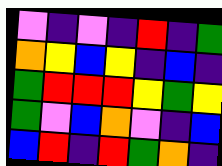[["violet", "indigo", "violet", "indigo", "red", "indigo", "green"], ["orange", "yellow", "blue", "yellow", "indigo", "blue", "indigo"], ["green", "red", "red", "red", "yellow", "green", "yellow"], ["green", "violet", "blue", "orange", "violet", "indigo", "blue"], ["blue", "red", "indigo", "red", "green", "orange", "indigo"]]